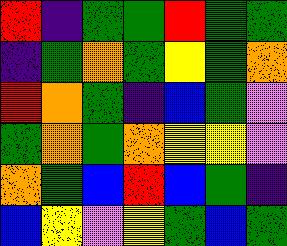[["red", "indigo", "green", "green", "red", "green", "green"], ["indigo", "green", "orange", "green", "yellow", "green", "orange"], ["red", "orange", "green", "indigo", "blue", "green", "violet"], ["green", "orange", "green", "orange", "yellow", "yellow", "violet"], ["orange", "green", "blue", "red", "blue", "green", "indigo"], ["blue", "yellow", "violet", "yellow", "green", "blue", "green"]]